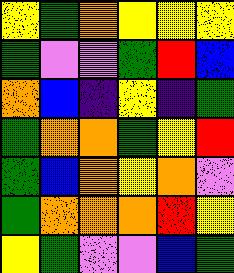[["yellow", "green", "orange", "yellow", "yellow", "yellow"], ["green", "violet", "violet", "green", "red", "blue"], ["orange", "blue", "indigo", "yellow", "indigo", "green"], ["green", "orange", "orange", "green", "yellow", "red"], ["green", "blue", "orange", "yellow", "orange", "violet"], ["green", "orange", "orange", "orange", "red", "yellow"], ["yellow", "green", "violet", "violet", "blue", "green"]]